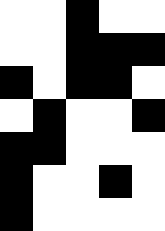[["white", "white", "black", "white", "white"], ["white", "white", "black", "black", "black"], ["black", "white", "black", "black", "white"], ["white", "black", "white", "white", "black"], ["black", "black", "white", "white", "white"], ["black", "white", "white", "black", "white"], ["black", "white", "white", "white", "white"]]